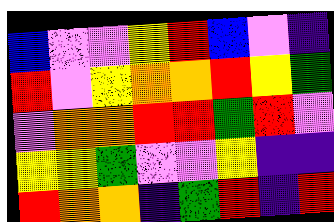[["blue", "violet", "violet", "yellow", "red", "blue", "violet", "indigo"], ["red", "violet", "yellow", "orange", "orange", "red", "yellow", "green"], ["violet", "orange", "orange", "red", "red", "green", "red", "violet"], ["yellow", "yellow", "green", "violet", "violet", "yellow", "indigo", "indigo"], ["red", "orange", "orange", "indigo", "green", "red", "indigo", "red"]]